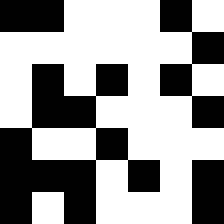[["black", "black", "white", "white", "white", "black", "white"], ["white", "white", "white", "white", "white", "white", "black"], ["white", "black", "white", "black", "white", "black", "white"], ["white", "black", "black", "white", "white", "white", "black"], ["black", "white", "white", "black", "white", "white", "white"], ["black", "black", "black", "white", "black", "white", "black"], ["black", "white", "black", "white", "white", "white", "black"]]